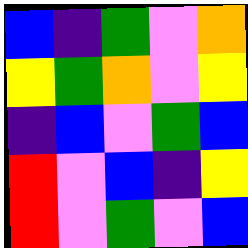[["blue", "indigo", "green", "violet", "orange"], ["yellow", "green", "orange", "violet", "yellow"], ["indigo", "blue", "violet", "green", "blue"], ["red", "violet", "blue", "indigo", "yellow"], ["red", "violet", "green", "violet", "blue"]]